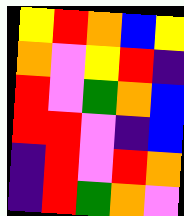[["yellow", "red", "orange", "blue", "yellow"], ["orange", "violet", "yellow", "red", "indigo"], ["red", "violet", "green", "orange", "blue"], ["red", "red", "violet", "indigo", "blue"], ["indigo", "red", "violet", "red", "orange"], ["indigo", "red", "green", "orange", "violet"]]